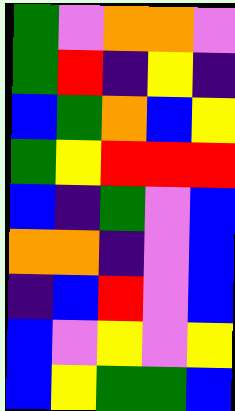[["green", "violet", "orange", "orange", "violet"], ["green", "red", "indigo", "yellow", "indigo"], ["blue", "green", "orange", "blue", "yellow"], ["green", "yellow", "red", "red", "red"], ["blue", "indigo", "green", "violet", "blue"], ["orange", "orange", "indigo", "violet", "blue"], ["indigo", "blue", "red", "violet", "blue"], ["blue", "violet", "yellow", "violet", "yellow"], ["blue", "yellow", "green", "green", "blue"]]